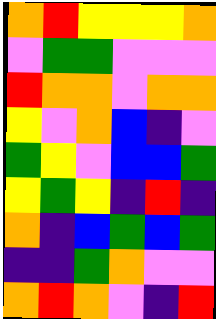[["orange", "red", "yellow", "yellow", "yellow", "orange"], ["violet", "green", "green", "violet", "violet", "violet"], ["red", "orange", "orange", "violet", "orange", "orange"], ["yellow", "violet", "orange", "blue", "indigo", "violet"], ["green", "yellow", "violet", "blue", "blue", "green"], ["yellow", "green", "yellow", "indigo", "red", "indigo"], ["orange", "indigo", "blue", "green", "blue", "green"], ["indigo", "indigo", "green", "orange", "violet", "violet"], ["orange", "red", "orange", "violet", "indigo", "red"]]